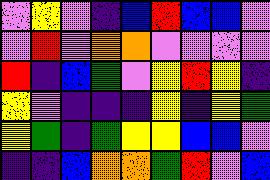[["violet", "yellow", "violet", "indigo", "blue", "red", "blue", "blue", "violet"], ["violet", "red", "violet", "orange", "orange", "violet", "violet", "violet", "violet"], ["red", "indigo", "blue", "green", "violet", "yellow", "red", "yellow", "indigo"], ["yellow", "violet", "indigo", "indigo", "indigo", "yellow", "indigo", "yellow", "green"], ["yellow", "green", "indigo", "green", "yellow", "yellow", "blue", "blue", "violet"], ["indigo", "indigo", "blue", "orange", "orange", "green", "red", "violet", "blue"]]